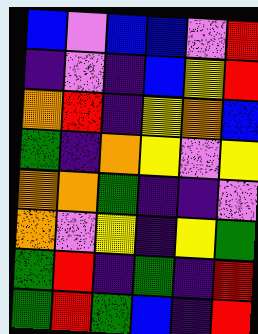[["blue", "violet", "blue", "blue", "violet", "red"], ["indigo", "violet", "indigo", "blue", "yellow", "red"], ["orange", "red", "indigo", "yellow", "orange", "blue"], ["green", "indigo", "orange", "yellow", "violet", "yellow"], ["orange", "orange", "green", "indigo", "indigo", "violet"], ["orange", "violet", "yellow", "indigo", "yellow", "green"], ["green", "red", "indigo", "green", "indigo", "red"], ["green", "red", "green", "blue", "indigo", "red"]]